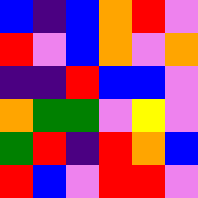[["blue", "indigo", "blue", "orange", "red", "violet"], ["red", "violet", "blue", "orange", "violet", "orange"], ["indigo", "indigo", "red", "blue", "blue", "violet"], ["orange", "green", "green", "violet", "yellow", "violet"], ["green", "red", "indigo", "red", "orange", "blue"], ["red", "blue", "violet", "red", "red", "violet"]]